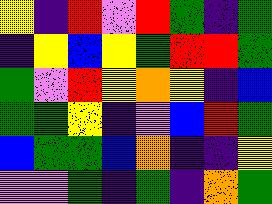[["yellow", "indigo", "red", "violet", "red", "green", "indigo", "green"], ["indigo", "yellow", "blue", "yellow", "green", "red", "red", "green"], ["green", "violet", "red", "yellow", "orange", "yellow", "indigo", "blue"], ["green", "green", "yellow", "indigo", "violet", "blue", "red", "green"], ["blue", "green", "green", "blue", "orange", "indigo", "indigo", "yellow"], ["violet", "violet", "green", "indigo", "green", "indigo", "orange", "green"]]